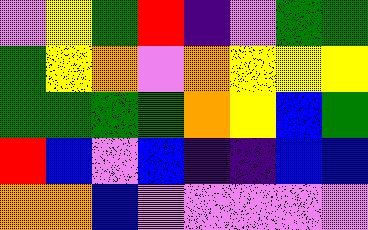[["violet", "yellow", "green", "red", "indigo", "violet", "green", "green"], ["green", "yellow", "orange", "violet", "orange", "yellow", "yellow", "yellow"], ["green", "green", "green", "green", "orange", "yellow", "blue", "green"], ["red", "blue", "violet", "blue", "indigo", "indigo", "blue", "blue"], ["orange", "orange", "blue", "violet", "violet", "violet", "violet", "violet"]]